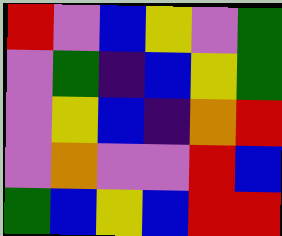[["red", "violet", "blue", "yellow", "violet", "green"], ["violet", "green", "indigo", "blue", "yellow", "green"], ["violet", "yellow", "blue", "indigo", "orange", "red"], ["violet", "orange", "violet", "violet", "red", "blue"], ["green", "blue", "yellow", "blue", "red", "red"]]